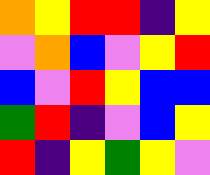[["orange", "yellow", "red", "red", "indigo", "yellow"], ["violet", "orange", "blue", "violet", "yellow", "red"], ["blue", "violet", "red", "yellow", "blue", "blue"], ["green", "red", "indigo", "violet", "blue", "yellow"], ["red", "indigo", "yellow", "green", "yellow", "violet"]]